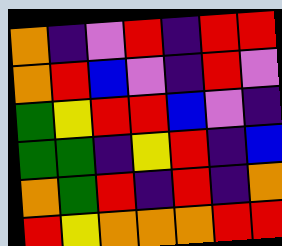[["orange", "indigo", "violet", "red", "indigo", "red", "red"], ["orange", "red", "blue", "violet", "indigo", "red", "violet"], ["green", "yellow", "red", "red", "blue", "violet", "indigo"], ["green", "green", "indigo", "yellow", "red", "indigo", "blue"], ["orange", "green", "red", "indigo", "red", "indigo", "orange"], ["red", "yellow", "orange", "orange", "orange", "red", "red"]]